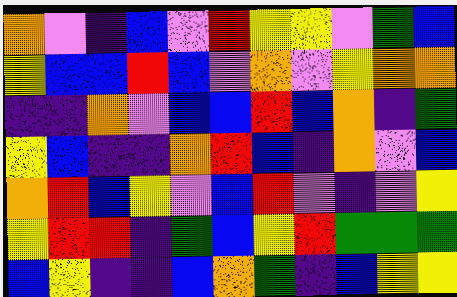[["orange", "violet", "indigo", "blue", "violet", "red", "yellow", "yellow", "violet", "green", "blue"], ["yellow", "blue", "blue", "red", "blue", "violet", "orange", "violet", "yellow", "orange", "orange"], ["indigo", "indigo", "orange", "violet", "blue", "blue", "red", "blue", "orange", "indigo", "green"], ["yellow", "blue", "indigo", "indigo", "orange", "red", "blue", "indigo", "orange", "violet", "blue"], ["orange", "red", "blue", "yellow", "violet", "blue", "red", "violet", "indigo", "violet", "yellow"], ["yellow", "red", "red", "indigo", "green", "blue", "yellow", "red", "green", "green", "green"], ["blue", "yellow", "indigo", "indigo", "blue", "orange", "green", "indigo", "blue", "yellow", "yellow"]]